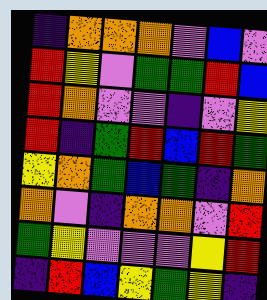[["indigo", "orange", "orange", "orange", "violet", "blue", "violet"], ["red", "yellow", "violet", "green", "green", "red", "blue"], ["red", "orange", "violet", "violet", "indigo", "violet", "yellow"], ["red", "indigo", "green", "red", "blue", "red", "green"], ["yellow", "orange", "green", "blue", "green", "indigo", "orange"], ["orange", "violet", "indigo", "orange", "orange", "violet", "red"], ["green", "yellow", "violet", "violet", "violet", "yellow", "red"], ["indigo", "red", "blue", "yellow", "green", "yellow", "indigo"]]